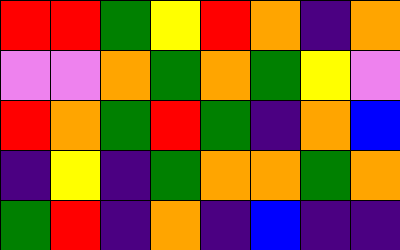[["red", "red", "green", "yellow", "red", "orange", "indigo", "orange"], ["violet", "violet", "orange", "green", "orange", "green", "yellow", "violet"], ["red", "orange", "green", "red", "green", "indigo", "orange", "blue"], ["indigo", "yellow", "indigo", "green", "orange", "orange", "green", "orange"], ["green", "red", "indigo", "orange", "indigo", "blue", "indigo", "indigo"]]